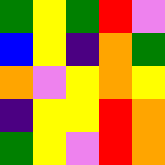[["green", "yellow", "green", "red", "violet"], ["blue", "yellow", "indigo", "orange", "green"], ["orange", "violet", "yellow", "orange", "yellow"], ["indigo", "yellow", "yellow", "red", "orange"], ["green", "yellow", "violet", "red", "orange"]]